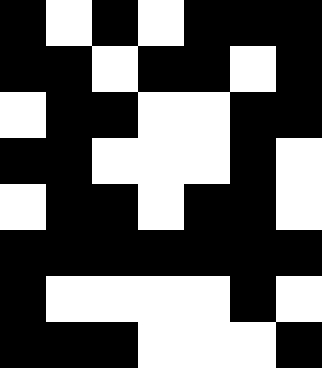[["black", "white", "black", "white", "black", "black", "black"], ["black", "black", "white", "black", "black", "white", "black"], ["white", "black", "black", "white", "white", "black", "black"], ["black", "black", "white", "white", "white", "black", "white"], ["white", "black", "black", "white", "black", "black", "white"], ["black", "black", "black", "black", "black", "black", "black"], ["black", "white", "white", "white", "white", "black", "white"], ["black", "black", "black", "white", "white", "white", "black"]]